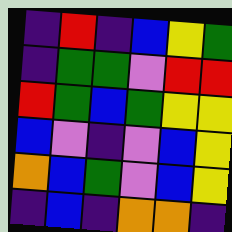[["indigo", "red", "indigo", "blue", "yellow", "green"], ["indigo", "green", "green", "violet", "red", "red"], ["red", "green", "blue", "green", "yellow", "yellow"], ["blue", "violet", "indigo", "violet", "blue", "yellow"], ["orange", "blue", "green", "violet", "blue", "yellow"], ["indigo", "blue", "indigo", "orange", "orange", "indigo"]]